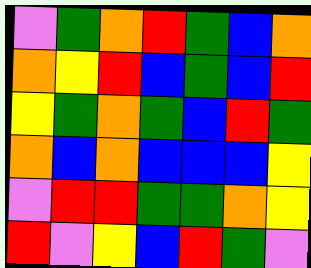[["violet", "green", "orange", "red", "green", "blue", "orange"], ["orange", "yellow", "red", "blue", "green", "blue", "red"], ["yellow", "green", "orange", "green", "blue", "red", "green"], ["orange", "blue", "orange", "blue", "blue", "blue", "yellow"], ["violet", "red", "red", "green", "green", "orange", "yellow"], ["red", "violet", "yellow", "blue", "red", "green", "violet"]]